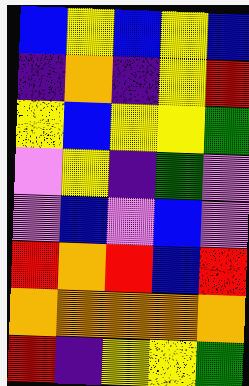[["blue", "yellow", "blue", "yellow", "blue"], ["indigo", "orange", "indigo", "yellow", "red"], ["yellow", "blue", "yellow", "yellow", "green"], ["violet", "yellow", "indigo", "green", "violet"], ["violet", "blue", "violet", "blue", "violet"], ["red", "orange", "red", "blue", "red"], ["orange", "orange", "orange", "orange", "orange"], ["red", "indigo", "yellow", "yellow", "green"]]